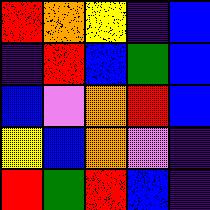[["red", "orange", "yellow", "indigo", "blue"], ["indigo", "red", "blue", "green", "blue"], ["blue", "violet", "orange", "red", "blue"], ["yellow", "blue", "orange", "violet", "indigo"], ["red", "green", "red", "blue", "indigo"]]